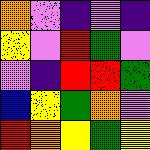[["orange", "violet", "indigo", "violet", "indigo"], ["yellow", "violet", "red", "green", "violet"], ["violet", "indigo", "red", "red", "green"], ["blue", "yellow", "green", "orange", "violet"], ["red", "orange", "yellow", "green", "yellow"]]